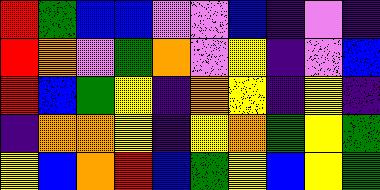[["red", "green", "blue", "blue", "violet", "violet", "blue", "indigo", "violet", "indigo"], ["red", "orange", "violet", "green", "orange", "violet", "yellow", "indigo", "violet", "blue"], ["red", "blue", "green", "yellow", "indigo", "orange", "yellow", "indigo", "yellow", "indigo"], ["indigo", "orange", "orange", "yellow", "indigo", "yellow", "orange", "green", "yellow", "green"], ["yellow", "blue", "orange", "red", "blue", "green", "yellow", "blue", "yellow", "green"]]